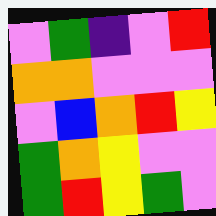[["violet", "green", "indigo", "violet", "red"], ["orange", "orange", "violet", "violet", "violet"], ["violet", "blue", "orange", "red", "yellow"], ["green", "orange", "yellow", "violet", "violet"], ["green", "red", "yellow", "green", "violet"]]